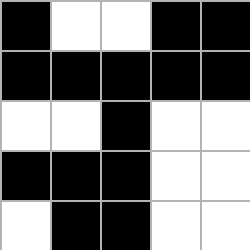[["black", "white", "white", "black", "black"], ["black", "black", "black", "black", "black"], ["white", "white", "black", "white", "white"], ["black", "black", "black", "white", "white"], ["white", "black", "black", "white", "white"]]